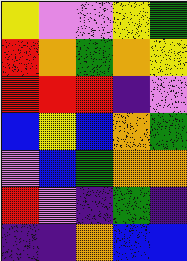[["yellow", "violet", "violet", "yellow", "green"], ["red", "orange", "green", "orange", "yellow"], ["red", "red", "red", "indigo", "violet"], ["blue", "yellow", "blue", "orange", "green"], ["violet", "blue", "green", "orange", "orange"], ["red", "violet", "indigo", "green", "indigo"], ["indigo", "indigo", "orange", "blue", "blue"]]